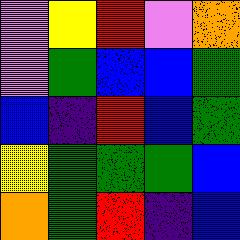[["violet", "yellow", "red", "violet", "orange"], ["violet", "green", "blue", "blue", "green"], ["blue", "indigo", "red", "blue", "green"], ["yellow", "green", "green", "green", "blue"], ["orange", "green", "red", "indigo", "blue"]]